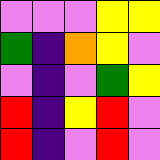[["violet", "violet", "violet", "yellow", "yellow"], ["green", "indigo", "orange", "yellow", "violet"], ["violet", "indigo", "violet", "green", "yellow"], ["red", "indigo", "yellow", "red", "violet"], ["red", "indigo", "violet", "red", "violet"]]